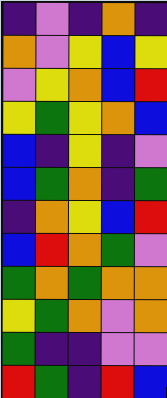[["indigo", "violet", "indigo", "orange", "indigo"], ["orange", "violet", "yellow", "blue", "yellow"], ["violet", "yellow", "orange", "blue", "red"], ["yellow", "green", "yellow", "orange", "blue"], ["blue", "indigo", "yellow", "indigo", "violet"], ["blue", "green", "orange", "indigo", "green"], ["indigo", "orange", "yellow", "blue", "red"], ["blue", "red", "orange", "green", "violet"], ["green", "orange", "green", "orange", "orange"], ["yellow", "green", "orange", "violet", "orange"], ["green", "indigo", "indigo", "violet", "violet"], ["red", "green", "indigo", "red", "blue"]]